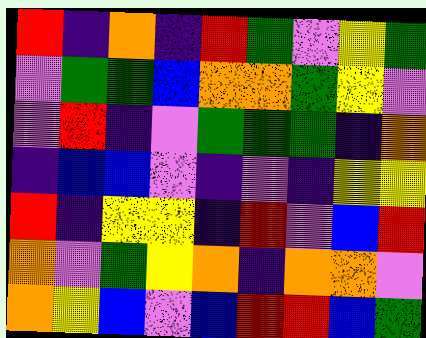[["red", "indigo", "orange", "indigo", "red", "green", "violet", "yellow", "green"], ["violet", "green", "green", "blue", "orange", "orange", "green", "yellow", "violet"], ["violet", "red", "indigo", "violet", "green", "green", "green", "indigo", "orange"], ["indigo", "blue", "blue", "violet", "indigo", "violet", "indigo", "yellow", "yellow"], ["red", "indigo", "yellow", "yellow", "indigo", "red", "violet", "blue", "red"], ["orange", "violet", "green", "yellow", "orange", "indigo", "orange", "orange", "violet"], ["orange", "yellow", "blue", "violet", "blue", "red", "red", "blue", "green"]]